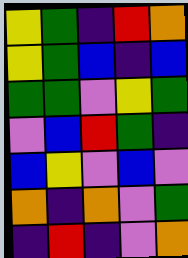[["yellow", "green", "indigo", "red", "orange"], ["yellow", "green", "blue", "indigo", "blue"], ["green", "green", "violet", "yellow", "green"], ["violet", "blue", "red", "green", "indigo"], ["blue", "yellow", "violet", "blue", "violet"], ["orange", "indigo", "orange", "violet", "green"], ["indigo", "red", "indigo", "violet", "orange"]]